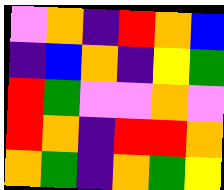[["violet", "orange", "indigo", "red", "orange", "blue"], ["indigo", "blue", "orange", "indigo", "yellow", "green"], ["red", "green", "violet", "violet", "orange", "violet"], ["red", "orange", "indigo", "red", "red", "orange"], ["orange", "green", "indigo", "orange", "green", "yellow"]]